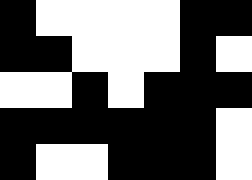[["black", "white", "white", "white", "white", "black", "black"], ["black", "black", "white", "white", "white", "black", "white"], ["white", "white", "black", "white", "black", "black", "black"], ["black", "black", "black", "black", "black", "black", "white"], ["black", "white", "white", "black", "black", "black", "white"]]